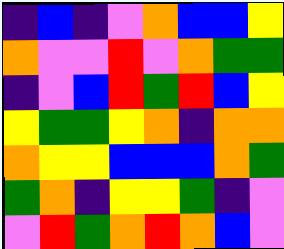[["indigo", "blue", "indigo", "violet", "orange", "blue", "blue", "yellow"], ["orange", "violet", "violet", "red", "violet", "orange", "green", "green"], ["indigo", "violet", "blue", "red", "green", "red", "blue", "yellow"], ["yellow", "green", "green", "yellow", "orange", "indigo", "orange", "orange"], ["orange", "yellow", "yellow", "blue", "blue", "blue", "orange", "green"], ["green", "orange", "indigo", "yellow", "yellow", "green", "indigo", "violet"], ["violet", "red", "green", "orange", "red", "orange", "blue", "violet"]]